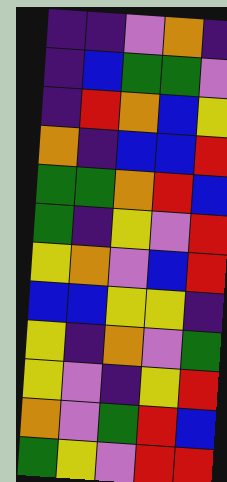[["indigo", "indigo", "violet", "orange", "indigo"], ["indigo", "blue", "green", "green", "violet"], ["indigo", "red", "orange", "blue", "yellow"], ["orange", "indigo", "blue", "blue", "red"], ["green", "green", "orange", "red", "blue"], ["green", "indigo", "yellow", "violet", "red"], ["yellow", "orange", "violet", "blue", "red"], ["blue", "blue", "yellow", "yellow", "indigo"], ["yellow", "indigo", "orange", "violet", "green"], ["yellow", "violet", "indigo", "yellow", "red"], ["orange", "violet", "green", "red", "blue"], ["green", "yellow", "violet", "red", "red"]]